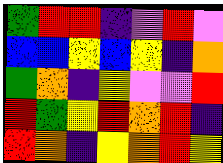[["green", "red", "red", "indigo", "violet", "red", "violet"], ["blue", "blue", "yellow", "blue", "yellow", "indigo", "orange"], ["green", "orange", "indigo", "yellow", "violet", "violet", "red"], ["red", "green", "yellow", "red", "orange", "red", "indigo"], ["red", "orange", "indigo", "yellow", "orange", "red", "yellow"]]